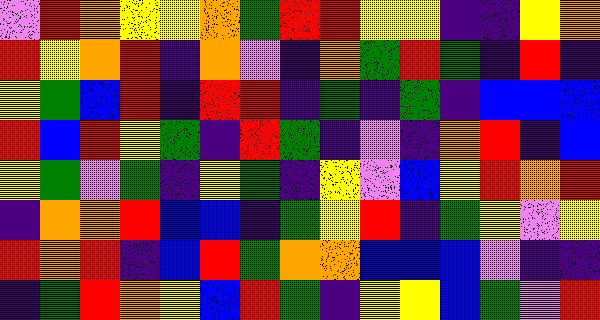[["violet", "red", "orange", "yellow", "yellow", "orange", "green", "red", "red", "yellow", "yellow", "indigo", "indigo", "yellow", "orange"], ["red", "yellow", "orange", "red", "indigo", "orange", "violet", "indigo", "orange", "green", "red", "green", "indigo", "red", "indigo"], ["yellow", "green", "blue", "red", "indigo", "red", "red", "indigo", "green", "indigo", "green", "indigo", "blue", "blue", "blue"], ["red", "blue", "red", "yellow", "green", "indigo", "red", "green", "indigo", "violet", "indigo", "orange", "red", "indigo", "blue"], ["yellow", "green", "violet", "green", "indigo", "yellow", "green", "indigo", "yellow", "violet", "blue", "yellow", "red", "orange", "red"], ["indigo", "orange", "orange", "red", "blue", "blue", "indigo", "green", "yellow", "red", "indigo", "green", "yellow", "violet", "yellow"], ["red", "orange", "red", "indigo", "blue", "red", "green", "orange", "orange", "blue", "blue", "blue", "violet", "indigo", "indigo"], ["indigo", "green", "red", "orange", "yellow", "blue", "red", "green", "indigo", "yellow", "yellow", "blue", "green", "violet", "red"]]